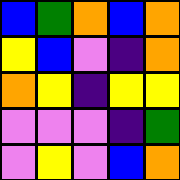[["blue", "green", "orange", "blue", "orange"], ["yellow", "blue", "violet", "indigo", "orange"], ["orange", "yellow", "indigo", "yellow", "yellow"], ["violet", "violet", "violet", "indigo", "green"], ["violet", "yellow", "violet", "blue", "orange"]]